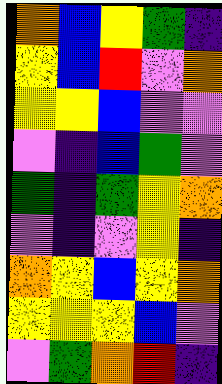[["orange", "blue", "yellow", "green", "indigo"], ["yellow", "blue", "red", "violet", "orange"], ["yellow", "yellow", "blue", "violet", "violet"], ["violet", "indigo", "blue", "green", "violet"], ["green", "indigo", "green", "yellow", "orange"], ["violet", "indigo", "violet", "yellow", "indigo"], ["orange", "yellow", "blue", "yellow", "orange"], ["yellow", "yellow", "yellow", "blue", "violet"], ["violet", "green", "orange", "red", "indigo"]]